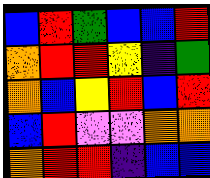[["blue", "red", "green", "blue", "blue", "red"], ["orange", "red", "red", "yellow", "indigo", "green"], ["orange", "blue", "yellow", "red", "blue", "red"], ["blue", "red", "violet", "violet", "orange", "orange"], ["orange", "red", "red", "indigo", "blue", "blue"]]